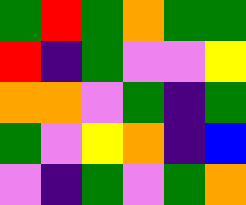[["green", "red", "green", "orange", "green", "green"], ["red", "indigo", "green", "violet", "violet", "yellow"], ["orange", "orange", "violet", "green", "indigo", "green"], ["green", "violet", "yellow", "orange", "indigo", "blue"], ["violet", "indigo", "green", "violet", "green", "orange"]]